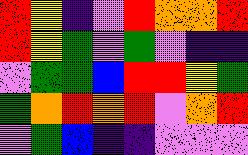[["red", "yellow", "indigo", "violet", "red", "orange", "orange", "red"], ["red", "yellow", "green", "violet", "green", "violet", "indigo", "indigo"], ["violet", "green", "green", "blue", "red", "red", "yellow", "green"], ["green", "orange", "red", "orange", "red", "violet", "orange", "red"], ["violet", "green", "blue", "indigo", "indigo", "violet", "violet", "violet"]]